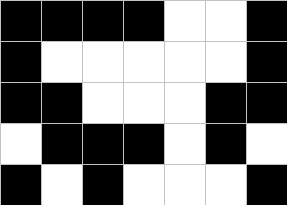[["black", "black", "black", "black", "white", "white", "black"], ["black", "white", "white", "white", "white", "white", "black"], ["black", "black", "white", "white", "white", "black", "black"], ["white", "black", "black", "black", "white", "black", "white"], ["black", "white", "black", "white", "white", "white", "black"]]